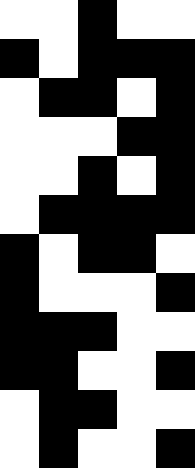[["white", "white", "black", "white", "white"], ["black", "white", "black", "black", "black"], ["white", "black", "black", "white", "black"], ["white", "white", "white", "black", "black"], ["white", "white", "black", "white", "black"], ["white", "black", "black", "black", "black"], ["black", "white", "black", "black", "white"], ["black", "white", "white", "white", "black"], ["black", "black", "black", "white", "white"], ["black", "black", "white", "white", "black"], ["white", "black", "black", "white", "white"], ["white", "black", "white", "white", "black"]]